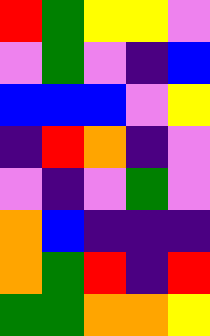[["red", "green", "yellow", "yellow", "violet"], ["violet", "green", "violet", "indigo", "blue"], ["blue", "blue", "blue", "violet", "yellow"], ["indigo", "red", "orange", "indigo", "violet"], ["violet", "indigo", "violet", "green", "violet"], ["orange", "blue", "indigo", "indigo", "indigo"], ["orange", "green", "red", "indigo", "red"], ["green", "green", "orange", "orange", "yellow"]]